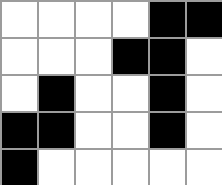[["white", "white", "white", "white", "black", "black"], ["white", "white", "white", "black", "black", "white"], ["white", "black", "white", "white", "black", "white"], ["black", "black", "white", "white", "black", "white"], ["black", "white", "white", "white", "white", "white"]]